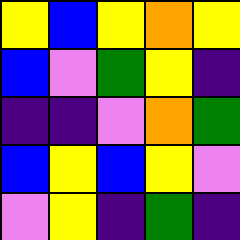[["yellow", "blue", "yellow", "orange", "yellow"], ["blue", "violet", "green", "yellow", "indigo"], ["indigo", "indigo", "violet", "orange", "green"], ["blue", "yellow", "blue", "yellow", "violet"], ["violet", "yellow", "indigo", "green", "indigo"]]